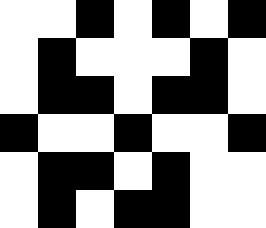[["white", "white", "black", "white", "black", "white", "black"], ["white", "black", "white", "white", "white", "black", "white"], ["white", "black", "black", "white", "black", "black", "white"], ["black", "white", "white", "black", "white", "white", "black"], ["white", "black", "black", "white", "black", "white", "white"], ["white", "black", "white", "black", "black", "white", "white"]]